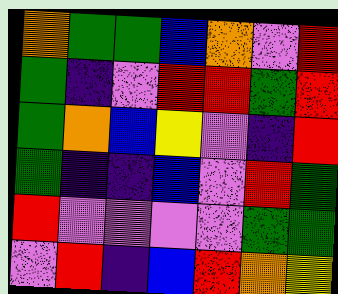[["orange", "green", "green", "blue", "orange", "violet", "red"], ["green", "indigo", "violet", "red", "red", "green", "red"], ["green", "orange", "blue", "yellow", "violet", "indigo", "red"], ["green", "indigo", "indigo", "blue", "violet", "red", "green"], ["red", "violet", "violet", "violet", "violet", "green", "green"], ["violet", "red", "indigo", "blue", "red", "orange", "yellow"]]